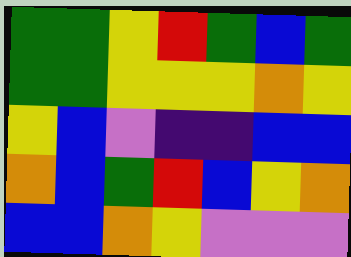[["green", "green", "yellow", "red", "green", "blue", "green"], ["green", "green", "yellow", "yellow", "yellow", "orange", "yellow"], ["yellow", "blue", "violet", "indigo", "indigo", "blue", "blue"], ["orange", "blue", "green", "red", "blue", "yellow", "orange"], ["blue", "blue", "orange", "yellow", "violet", "violet", "violet"]]